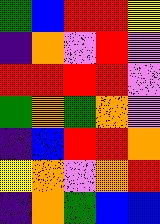[["green", "blue", "red", "red", "yellow"], ["indigo", "orange", "violet", "red", "violet"], ["red", "red", "red", "red", "violet"], ["green", "orange", "green", "orange", "violet"], ["indigo", "blue", "red", "red", "orange"], ["yellow", "orange", "violet", "orange", "red"], ["indigo", "orange", "green", "blue", "blue"]]